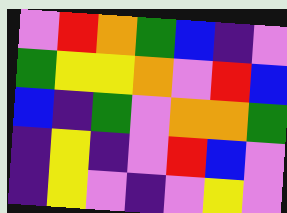[["violet", "red", "orange", "green", "blue", "indigo", "violet"], ["green", "yellow", "yellow", "orange", "violet", "red", "blue"], ["blue", "indigo", "green", "violet", "orange", "orange", "green"], ["indigo", "yellow", "indigo", "violet", "red", "blue", "violet"], ["indigo", "yellow", "violet", "indigo", "violet", "yellow", "violet"]]